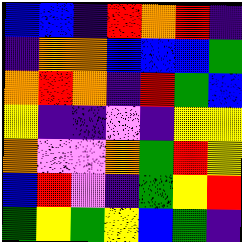[["blue", "blue", "indigo", "red", "orange", "red", "indigo"], ["indigo", "orange", "orange", "blue", "blue", "blue", "green"], ["orange", "red", "orange", "indigo", "red", "green", "blue"], ["yellow", "indigo", "indigo", "violet", "indigo", "yellow", "yellow"], ["orange", "violet", "violet", "orange", "green", "red", "yellow"], ["blue", "red", "violet", "indigo", "green", "yellow", "red"], ["green", "yellow", "green", "yellow", "blue", "green", "indigo"]]